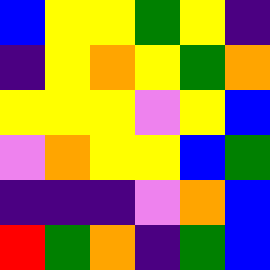[["blue", "yellow", "yellow", "green", "yellow", "indigo"], ["indigo", "yellow", "orange", "yellow", "green", "orange"], ["yellow", "yellow", "yellow", "violet", "yellow", "blue"], ["violet", "orange", "yellow", "yellow", "blue", "green"], ["indigo", "indigo", "indigo", "violet", "orange", "blue"], ["red", "green", "orange", "indigo", "green", "blue"]]